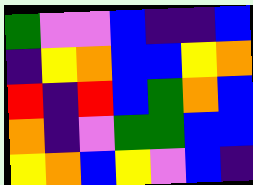[["green", "violet", "violet", "blue", "indigo", "indigo", "blue"], ["indigo", "yellow", "orange", "blue", "blue", "yellow", "orange"], ["red", "indigo", "red", "blue", "green", "orange", "blue"], ["orange", "indigo", "violet", "green", "green", "blue", "blue"], ["yellow", "orange", "blue", "yellow", "violet", "blue", "indigo"]]